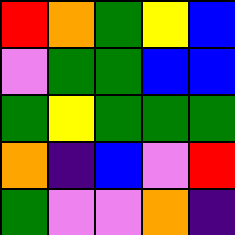[["red", "orange", "green", "yellow", "blue"], ["violet", "green", "green", "blue", "blue"], ["green", "yellow", "green", "green", "green"], ["orange", "indigo", "blue", "violet", "red"], ["green", "violet", "violet", "orange", "indigo"]]